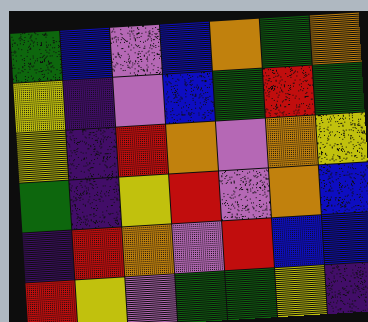[["green", "blue", "violet", "blue", "orange", "green", "orange"], ["yellow", "indigo", "violet", "blue", "green", "red", "green"], ["yellow", "indigo", "red", "orange", "violet", "orange", "yellow"], ["green", "indigo", "yellow", "red", "violet", "orange", "blue"], ["indigo", "red", "orange", "violet", "red", "blue", "blue"], ["red", "yellow", "violet", "green", "green", "yellow", "indigo"]]